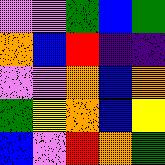[["violet", "violet", "green", "blue", "green"], ["orange", "blue", "red", "indigo", "indigo"], ["violet", "violet", "orange", "blue", "orange"], ["green", "yellow", "orange", "blue", "yellow"], ["blue", "violet", "red", "orange", "green"]]